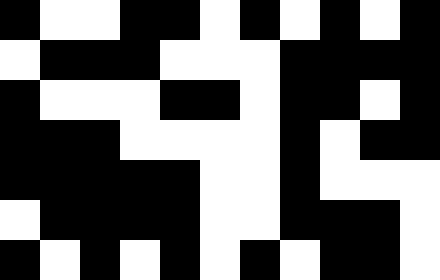[["black", "white", "white", "black", "black", "white", "black", "white", "black", "white", "black"], ["white", "black", "black", "black", "white", "white", "white", "black", "black", "black", "black"], ["black", "white", "white", "white", "black", "black", "white", "black", "black", "white", "black"], ["black", "black", "black", "white", "white", "white", "white", "black", "white", "black", "black"], ["black", "black", "black", "black", "black", "white", "white", "black", "white", "white", "white"], ["white", "black", "black", "black", "black", "white", "white", "black", "black", "black", "white"], ["black", "white", "black", "white", "black", "white", "black", "white", "black", "black", "white"]]